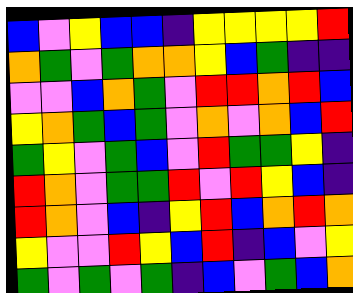[["blue", "violet", "yellow", "blue", "blue", "indigo", "yellow", "yellow", "yellow", "yellow", "red"], ["orange", "green", "violet", "green", "orange", "orange", "yellow", "blue", "green", "indigo", "indigo"], ["violet", "violet", "blue", "orange", "green", "violet", "red", "red", "orange", "red", "blue"], ["yellow", "orange", "green", "blue", "green", "violet", "orange", "violet", "orange", "blue", "red"], ["green", "yellow", "violet", "green", "blue", "violet", "red", "green", "green", "yellow", "indigo"], ["red", "orange", "violet", "green", "green", "red", "violet", "red", "yellow", "blue", "indigo"], ["red", "orange", "violet", "blue", "indigo", "yellow", "red", "blue", "orange", "red", "orange"], ["yellow", "violet", "violet", "red", "yellow", "blue", "red", "indigo", "blue", "violet", "yellow"], ["green", "violet", "green", "violet", "green", "indigo", "blue", "violet", "green", "blue", "orange"]]